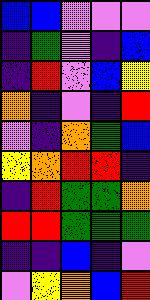[["blue", "blue", "violet", "violet", "violet"], ["indigo", "green", "violet", "indigo", "blue"], ["indigo", "red", "violet", "blue", "yellow"], ["orange", "indigo", "violet", "indigo", "red"], ["violet", "indigo", "orange", "green", "blue"], ["yellow", "orange", "red", "red", "indigo"], ["indigo", "red", "green", "green", "orange"], ["red", "red", "green", "green", "green"], ["indigo", "indigo", "blue", "indigo", "violet"], ["violet", "yellow", "orange", "blue", "red"]]